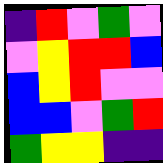[["indigo", "red", "violet", "green", "violet"], ["violet", "yellow", "red", "red", "blue"], ["blue", "yellow", "red", "violet", "violet"], ["blue", "blue", "violet", "green", "red"], ["green", "yellow", "yellow", "indigo", "indigo"]]